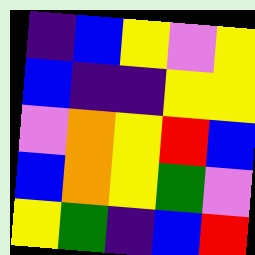[["indigo", "blue", "yellow", "violet", "yellow"], ["blue", "indigo", "indigo", "yellow", "yellow"], ["violet", "orange", "yellow", "red", "blue"], ["blue", "orange", "yellow", "green", "violet"], ["yellow", "green", "indigo", "blue", "red"]]